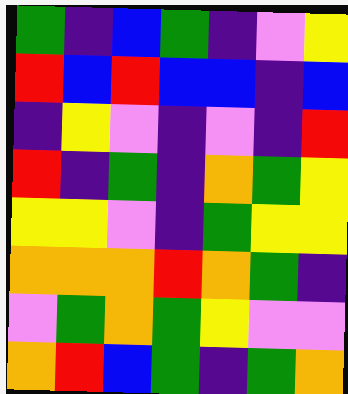[["green", "indigo", "blue", "green", "indigo", "violet", "yellow"], ["red", "blue", "red", "blue", "blue", "indigo", "blue"], ["indigo", "yellow", "violet", "indigo", "violet", "indigo", "red"], ["red", "indigo", "green", "indigo", "orange", "green", "yellow"], ["yellow", "yellow", "violet", "indigo", "green", "yellow", "yellow"], ["orange", "orange", "orange", "red", "orange", "green", "indigo"], ["violet", "green", "orange", "green", "yellow", "violet", "violet"], ["orange", "red", "blue", "green", "indigo", "green", "orange"]]